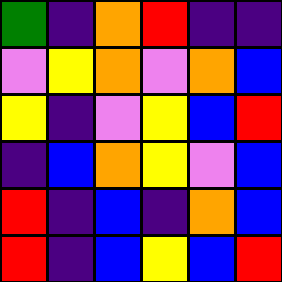[["green", "indigo", "orange", "red", "indigo", "indigo"], ["violet", "yellow", "orange", "violet", "orange", "blue"], ["yellow", "indigo", "violet", "yellow", "blue", "red"], ["indigo", "blue", "orange", "yellow", "violet", "blue"], ["red", "indigo", "blue", "indigo", "orange", "blue"], ["red", "indigo", "blue", "yellow", "blue", "red"]]